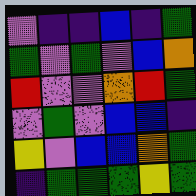[["violet", "indigo", "indigo", "blue", "indigo", "green"], ["green", "violet", "green", "violet", "blue", "orange"], ["red", "violet", "violet", "orange", "red", "green"], ["violet", "green", "violet", "blue", "blue", "indigo"], ["yellow", "violet", "blue", "blue", "orange", "green"], ["indigo", "green", "green", "green", "yellow", "green"]]